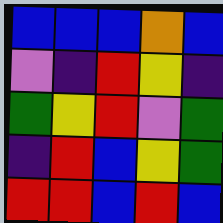[["blue", "blue", "blue", "orange", "blue"], ["violet", "indigo", "red", "yellow", "indigo"], ["green", "yellow", "red", "violet", "green"], ["indigo", "red", "blue", "yellow", "green"], ["red", "red", "blue", "red", "blue"]]